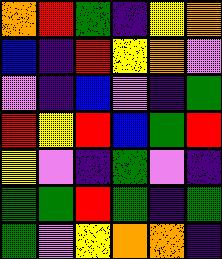[["orange", "red", "green", "indigo", "yellow", "orange"], ["blue", "indigo", "red", "yellow", "orange", "violet"], ["violet", "indigo", "blue", "violet", "indigo", "green"], ["red", "yellow", "red", "blue", "green", "red"], ["yellow", "violet", "indigo", "green", "violet", "indigo"], ["green", "green", "red", "green", "indigo", "green"], ["green", "violet", "yellow", "orange", "orange", "indigo"]]